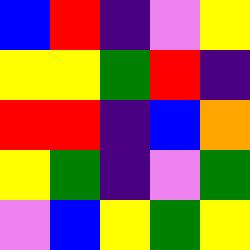[["blue", "red", "indigo", "violet", "yellow"], ["yellow", "yellow", "green", "red", "indigo"], ["red", "red", "indigo", "blue", "orange"], ["yellow", "green", "indigo", "violet", "green"], ["violet", "blue", "yellow", "green", "yellow"]]